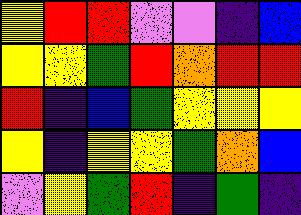[["yellow", "red", "red", "violet", "violet", "indigo", "blue"], ["yellow", "yellow", "green", "red", "orange", "red", "red"], ["red", "indigo", "blue", "green", "yellow", "yellow", "yellow"], ["yellow", "indigo", "yellow", "yellow", "green", "orange", "blue"], ["violet", "yellow", "green", "red", "indigo", "green", "indigo"]]